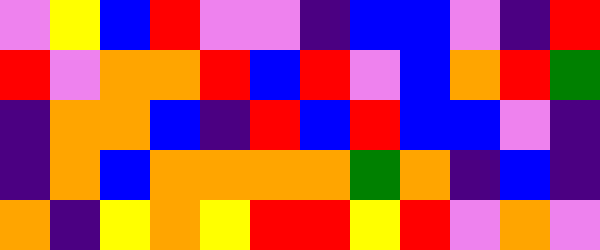[["violet", "yellow", "blue", "red", "violet", "violet", "indigo", "blue", "blue", "violet", "indigo", "red"], ["red", "violet", "orange", "orange", "red", "blue", "red", "violet", "blue", "orange", "red", "green"], ["indigo", "orange", "orange", "blue", "indigo", "red", "blue", "red", "blue", "blue", "violet", "indigo"], ["indigo", "orange", "blue", "orange", "orange", "orange", "orange", "green", "orange", "indigo", "blue", "indigo"], ["orange", "indigo", "yellow", "orange", "yellow", "red", "red", "yellow", "red", "violet", "orange", "violet"]]